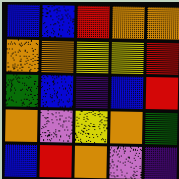[["blue", "blue", "red", "orange", "orange"], ["orange", "orange", "yellow", "yellow", "red"], ["green", "blue", "indigo", "blue", "red"], ["orange", "violet", "yellow", "orange", "green"], ["blue", "red", "orange", "violet", "indigo"]]